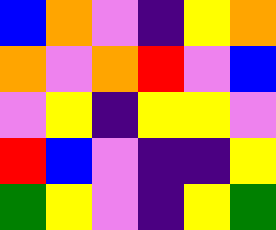[["blue", "orange", "violet", "indigo", "yellow", "orange"], ["orange", "violet", "orange", "red", "violet", "blue"], ["violet", "yellow", "indigo", "yellow", "yellow", "violet"], ["red", "blue", "violet", "indigo", "indigo", "yellow"], ["green", "yellow", "violet", "indigo", "yellow", "green"]]